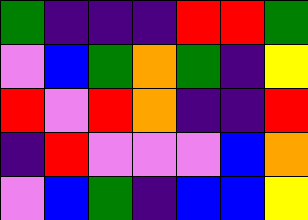[["green", "indigo", "indigo", "indigo", "red", "red", "green"], ["violet", "blue", "green", "orange", "green", "indigo", "yellow"], ["red", "violet", "red", "orange", "indigo", "indigo", "red"], ["indigo", "red", "violet", "violet", "violet", "blue", "orange"], ["violet", "blue", "green", "indigo", "blue", "blue", "yellow"]]